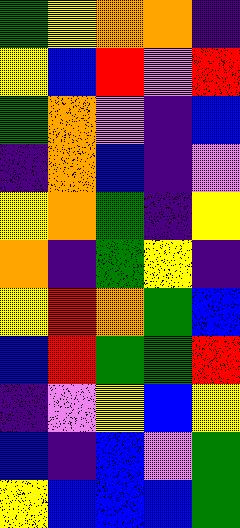[["green", "yellow", "orange", "orange", "indigo"], ["yellow", "blue", "red", "violet", "red"], ["green", "orange", "violet", "indigo", "blue"], ["indigo", "orange", "blue", "indigo", "violet"], ["yellow", "orange", "green", "indigo", "yellow"], ["orange", "indigo", "green", "yellow", "indigo"], ["yellow", "red", "orange", "green", "blue"], ["blue", "red", "green", "green", "red"], ["indigo", "violet", "yellow", "blue", "yellow"], ["blue", "indigo", "blue", "violet", "green"], ["yellow", "blue", "blue", "blue", "green"]]